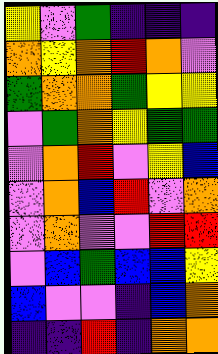[["yellow", "violet", "green", "indigo", "indigo", "indigo"], ["orange", "yellow", "orange", "red", "orange", "violet"], ["green", "orange", "orange", "green", "yellow", "yellow"], ["violet", "green", "orange", "yellow", "green", "green"], ["violet", "orange", "red", "violet", "yellow", "blue"], ["violet", "orange", "blue", "red", "violet", "orange"], ["violet", "orange", "violet", "violet", "red", "red"], ["violet", "blue", "green", "blue", "blue", "yellow"], ["blue", "violet", "violet", "indigo", "blue", "orange"], ["indigo", "indigo", "red", "indigo", "orange", "orange"]]